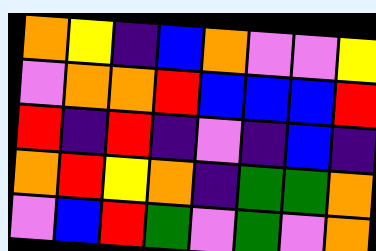[["orange", "yellow", "indigo", "blue", "orange", "violet", "violet", "yellow"], ["violet", "orange", "orange", "red", "blue", "blue", "blue", "red"], ["red", "indigo", "red", "indigo", "violet", "indigo", "blue", "indigo"], ["orange", "red", "yellow", "orange", "indigo", "green", "green", "orange"], ["violet", "blue", "red", "green", "violet", "green", "violet", "orange"]]